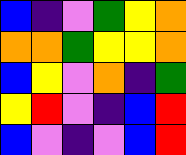[["blue", "indigo", "violet", "green", "yellow", "orange"], ["orange", "orange", "green", "yellow", "yellow", "orange"], ["blue", "yellow", "violet", "orange", "indigo", "green"], ["yellow", "red", "violet", "indigo", "blue", "red"], ["blue", "violet", "indigo", "violet", "blue", "red"]]